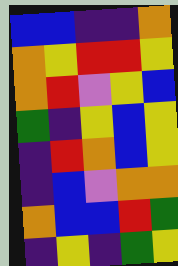[["blue", "blue", "indigo", "indigo", "orange"], ["orange", "yellow", "red", "red", "yellow"], ["orange", "red", "violet", "yellow", "blue"], ["green", "indigo", "yellow", "blue", "yellow"], ["indigo", "red", "orange", "blue", "yellow"], ["indigo", "blue", "violet", "orange", "orange"], ["orange", "blue", "blue", "red", "green"], ["indigo", "yellow", "indigo", "green", "yellow"]]